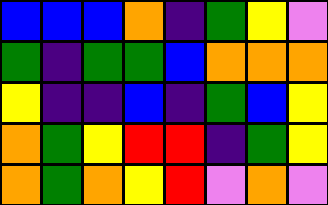[["blue", "blue", "blue", "orange", "indigo", "green", "yellow", "violet"], ["green", "indigo", "green", "green", "blue", "orange", "orange", "orange"], ["yellow", "indigo", "indigo", "blue", "indigo", "green", "blue", "yellow"], ["orange", "green", "yellow", "red", "red", "indigo", "green", "yellow"], ["orange", "green", "orange", "yellow", "red", "violet", "orange", "violet"]]